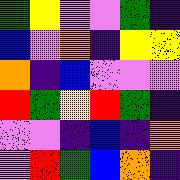[["green", "yellow", "violet", "violet", "green", "indigo"], ["blue", "violet", "orange", "indigo", "yellow", "yellow"], ["orange", "indigo", "blue", "violet", "violet", "violet"], ["red", "green", "yellow", "red", "green", "indigo"], ["violet", "violet", "indigo", "blue", "indigo", "orange"], ["violet", "red", "green", "blue", "orange", "indigo"]]